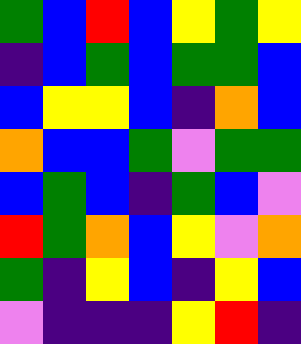[["green", "blue", "red", "blue", "yellow", "green", "yellow"], ["indigo", "blue", "green", "blue", "green", "green", "blue"], ["blue", "yellow", "yellow", "blue", "indigo", "orange", "blue"], ["orange", "blue", "blue", "green", "violet", "green", "green"], ["blue", "green", "blue", "indigo", "green", "blue", "violet"], ["red", "green", "orange", "blue", "yellow", "violet", "orange"], ["green", "indigo", "yellow", "blue", "indigo", "yellow", "blue"], ["violet", "indigo", "indigo", "indigo", "yellow", "red", "indigo"]]